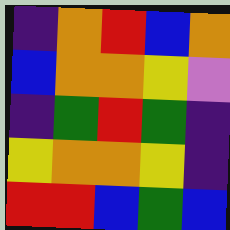[["indigo", "orange", "red", "blue", "orange"], ["blue", "orange", "orange", "yellow", "violet"], ["indigo", "green", "red", "green", "indigo"], ["yellow", "orange", "orange", "yellow", "indigo"], ["red", "red", "blue", "green", "blue"]]